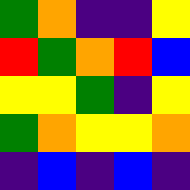[["green", "orange", "indigo", "indigo", "yellow"], ["red", "green", "orange", "red", "blue"], ["yellow", "yellow", "green", "indigo", "yellow"], ["green", "orange", "yellow", "yellow", "orange"], ["indigo", "blue", "indigo", "blue", "indigo"]]